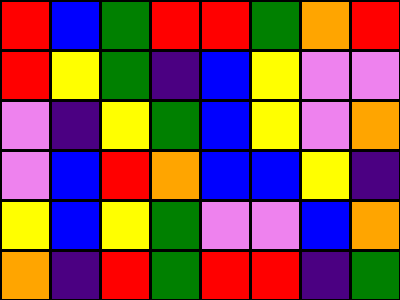[["red", "blue", "green", "red", "red", "green", "orange", "red"], ["red", "yellow", "green", "indigo", "blue", "yellow", "violet", "violet"], ["violet", "indigo", "yellow", "green", "blue", "yellow", "violet", "orange"], ["violet", "blue", "red", "orange", "blue", "blue", "yellow", "indigo"], ["yellow", "blue", "yellow", "green", "violet", "violet", "blue", "orange"], ["orange", "indigo", "red", "green", "red", "red", "indigo", "green"]]